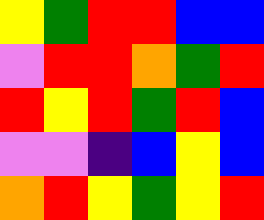[["yellow", "green", "red", "red", "blue", "blue"], ["violet", "red", "red", "orange", "green", "red"], ["red", "yellow", "red", "green", "red", "blue"], ["violet", "violet", "indigo", "blue", "yellow", "blue"], ["orange", "red", "yellow", "green", "yellow", "red"]]